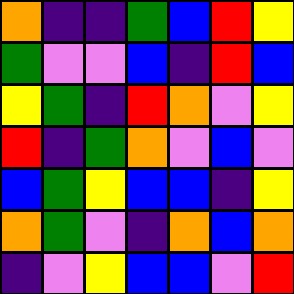[["orange", "indigo", "indigo", "green", "blue", "red", "yellow"], ["green", "violet", "violet", "blue", "indigo", "red", "blue"], ["yellow", "green", "indigo", "red", "orange", "violet", "yellow"], ["red", "indigo", "green", "orange", "violet", "blue", "violet"], ["blue", "green", "yellow", "blue", "blue", "indigo", "yellow"], ["orange", "green", "violet", "indigo", "orange", "blue", "orange"], ["indigo", "violet", "yellow", "blue", "blue", "violet", "red"]]